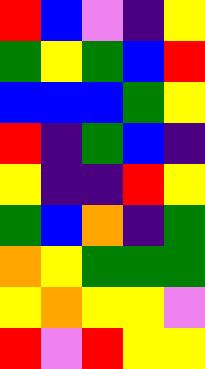[["red", "blue", "violet", "indigo", "yellow"], ["green", "yellow", "green", "blue", "red"], ["blue", "blue", "blue", "green", "yellow"], ["red", "indigo", "green", "blue", "indigo"], ["yellow", "indigo", "indigo", "red", "yellow"], ["green", "blue", "orange", "indigo", "green"], ["orange", "yellow", "green", "green", "green"], ["yellow", "orange", "yellow", "yellow", "violet"], ["red", "violet", "red", "yellow", "yellow"]]